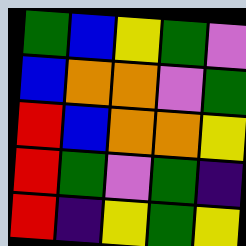[["green", "blue", "yellow", "green", "violet"], ["blue", "orange", "orange", "violet", "green"], ["red", "blue", "orange", "orange", "yellow"], ["red", "green", "violet", "green", "indigo"], ["red", "indigo", "yellow", "green", "yellow"]]